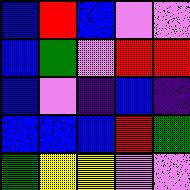[["blue", "red", "blue", "violet", "violet"], ["blue", "green", "violet", "red", "red"], ["blue", "violet", "indigo", "blue", "indigo"], ["blue", "blue", "blue", "red", "green"], ["green", "yellow", "yellow", "violet", "violet"]]